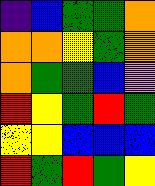[["indigo", "blue", "green", "green", "orange"], ["orange", "orange", "yellow", "green", "orange"], ["orange", "green", "green", "blue", "violet"], ["red", "yellow", "green", "red", "green"], ["yellow", "yellow", "blue", "blue", "blue"], ["red", "green", "red", "green", "yellow"]]